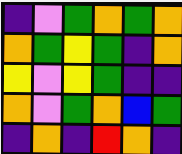[["indigo", "violet", "green", "orange", "green", "orange"], ["orange", "green", "yellow", "green", "indigo", "orange"], ["yellow", "violet", "yellow", "green", "indigo", "indigo"], ["orange", "violet", "green", "orange", "blue", "green"], ["indigo", "orange", "indigo", "red", "orange", "indigo"]]